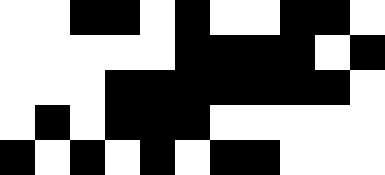[["white", "white", "black", "black", "white", "black", "white", "white", "black", "black", "white"], ["white", "white", "white", "white", "white", "black", "black", "black", "black", "white", "black"], ["white", "white", "white", "black", "black", "black", "black", "black", "black", "black", "white"], ["white", "black", "white", "black", "black", "black", "white", "white", "white", "white", "white"], ["black", "white", "black", "white", "black", "white", "black", "black", "white", "white", "white"]]